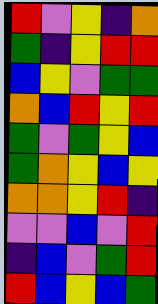[["red", "violet", "yellow", "indigo", "orange"], ["green", "indigo", "yellow", "red", "red"], ["blue", "yellow", "violet", "green", "green"], ["orange", "blue", "red", "yellow", "red"], ["green", "violet", "green", "yellow", "blue"], ["green", "orange", "yellow", "blue", "yellow"], ["orange", "orange", "yellow", "red", "indigo"], ["violet", "violet", "blue", "violet", "red"], ["indigo", "blue", "violet", "green", "red"], ["red", "blue", "yellow", "blue", "green"]]